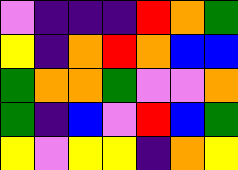[["violet", "indigo", "indigo", "indigo", "red", "orange", "green"], ["yellow", "indigo", "orange", "red", "orange", "blue", "blue"], ["green", "orange", "orange", "green", "violet", "violet", "orange"], ["green", "indigo", "blue", "violet", "red", "blue", "green"], ["yellow", "violet", "yellow", "yellow", "indigo", "orange", "yellow"]]